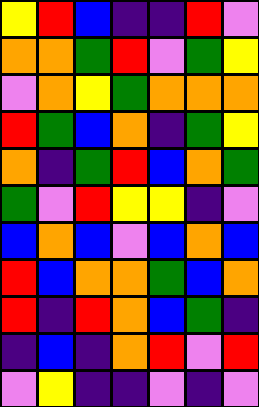[["yellow", "red", "blue", "indigo", "indigo", "red", "violet"], ["orange", "orange", "green", "red", "violet", "green", "yellow"], ["violet", "orange", "yellow", "green", "orange", "orange", "orange"], ["red", "green", "blue", "orange", "indigo", "green", "yellow"], ["orange", "indigo", "green", "red", "blue", "orange", "green"], ["green", "violet", "red", "yellow", "yellow", "indigo", "violet"], ["blue", "orange", "blue", "violet", "blue", "orange", "blue"], ["red", "blue", "orange", "orange", "green", "blue", "orange"], ["red", "indigo", "red", "orange", "blue", "green", "indigo"], ["indigo", "blue", "indigo", "orange", "red", "violet", "red"], ["violet", "yellow", "indigo", "indigo", "violet", "indigo", "violet"]]